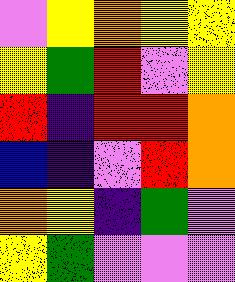[["violet", "yellow", "orange", "yellow", "yellow"], ["yellow", "green", "red", "violet", "yellow"], ["red", "indigo", "red", "red", "orange"], ["blue", "indigo", "violet", "red", "orange"], ["orange", "yellow", "indigo", "green", "violet"], ["yellow", "green", "violet", "violet", "violet"]]